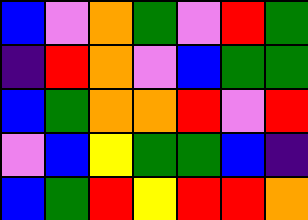[["blue", "violet", "orange", "green", "violet", "red", "green"], ["indigo", "red", "orange", "violet", "blue", "green", "green"], ["blue", "green", "orange", "orange", "red", "violet", "red"], ["violet", "blue", "yellow", "green", "green", "blue", "indigo"], ["blue", "green", "red", "yellow", "red", "red", "orange"]]